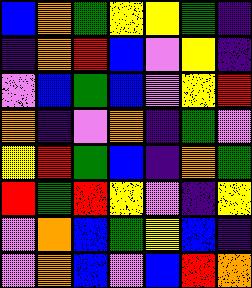[["blue", "orange", "green", "yellow", "yellow", "green", "indigo"], ["indigo", "orange", "red", "blue", "violet", "yellow", "indigo"], ["violet", "blue", "green", "blue", "violet", "yellow", "red"], ["orange", "indigo", "violet", "orange", "indigo", "green", "violet"], ["yellow", "red", "green", "blue", "indigo", "orange", "green"], ["red", "green", "red", "yellow", "violet", "indigo", "yellow"], ["violet", "orange", "blue", "green", "yellow", "blue", "indigo"], ["violet", "orange", "blue", "violet", "blue", "red", "orange"]]